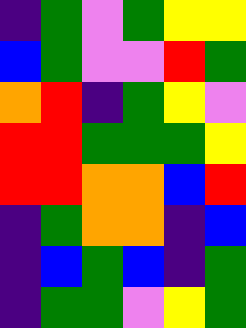[["indigo", "green", "violet", "green", "yellow", "yellow"], ["blue", "green", "violet", "violet", "red", "green"], ["orange", "red", "indigo", "green", "yellow", "violet"], ["red", "red", "green", "green", "green", "yellow"], ["red", "red", "orange", "orange", "blue", "red"], ["indigo", "green", "orange", "orange", "indigo", "blue"], ["indigo", "blue", "green", "blue", "indigo", "green"], ["indigo", "green", "green", "violet", "yellow", "green"]]